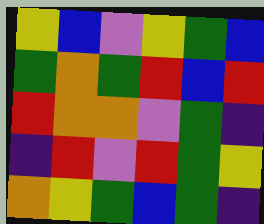[["yellow", "blue", "violet", "yellow", "green", "blue"], ["green", "orange", "green", "red", "blue", "red"], ["red", "orange", "orange", "violet", "green", "indigo"], ["indigo", "red", "violet", "red", "green", "yellow"], ["orange", "yellow", "green", "blue", "green", "indigo"]]